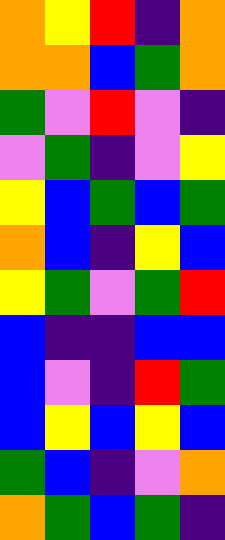[["orange", "yellow", "red", "indigo", "orange"], ["orange", "orange", "blue", "green", "orange"], ["green", "violet", "red", "violet", "indigo"], ["violet", "green", "indigo", "violet", "yellow"], ["yellow", "blue", "green", "blue", "green"], ["orange", "blue", "indigo", "yellow", "blue"], ["yellow", "green", "violet", "green", "red"], ["blue", "indigo", "indigo", "blue", "blue"], ["blue", "violet", "indigo", "red", "green"], ["blue", "yellow", "blue", "yellow", "blue"], ["green", "blue", "indigo", "violet", "orange"], ["orange", "green", "blue", "green", "indigo"]]